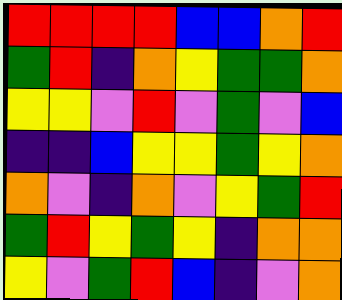[["red", "red", "red", "red", "blue", "blue", "orange", "red"], ["green", "red", "indigo", "orange", "yellow", "green", "green", "orange"], ["yellow", "yellow", "violet", "red", "violet", "green", "violet", "blue"], ["indigo", "indigo", "blue", "yellow", "yellow", "green", "yellow", "orange"], ["orange", "violet", "indigo", "orange", "violet", "yellow", "green", "red"], ["green", "red", "yellow", "green", "yellow", "indigo", "orange", "orange"], ["yellow", "violet", "green", "red", "blue", "indigo", "violet", "orange"]]